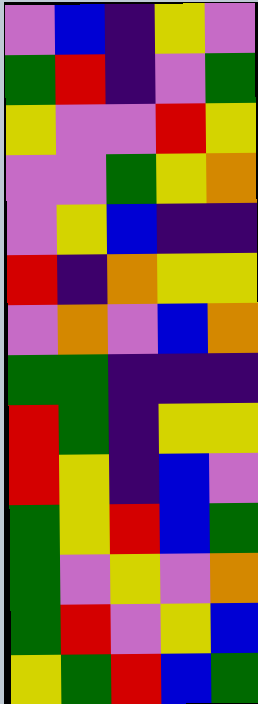[["violet", "blue", "indigo", "yellow", "violet"], ["green", "red", "indigo", "violet", "green"], ["yellow", "violet", "violet", "red", "yellow"], ["violet", "violet", "green", "yellow", "orange"], ["violet", "yellow", "blue", "indigo", "indigo"], ["red", "indigo", "orange", "yellow", "yellow"], ["violet", "orange", "violet", "blue", "orange"], ["green", "green", "indigo", "indigo", "indigo"], ["red", "green", "indigo", "yellow", "yellow"], ["red", "yellow", "indigo", "blue", "violet"], ["green", "yellow", "red", "blue", "green"], ["green", "violet", "yellow", "violet", "orange"], ["green", "red", "violet", "yellow", "blue"], ["yellow", "green", "red", "blue", "green"]]